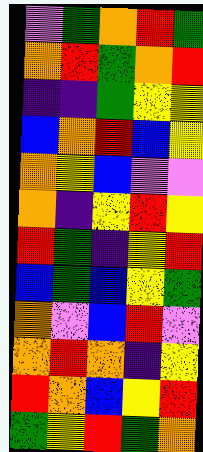[["violet", "green", "orange", "red", "green"], ["orange", "red", "green", "orange", "red"], ["indigo", "indigo", "green", "yellow", "yellow"], ["blue", "orange", "red", "blue", "yellow"], ["orange", "yellow", "blue", "violet", "violet"], ["orange", "indigo", "yellow", "red", "yellow"], ["red", "green", "indigo", "yellow", "red"], ["blue", "green", "blue", "yellow", "green"], ["orange", "violet", "blue", "red", "violet"], ["orange", "red", "orange", "indigo", "yellow"], ["red", "orange", "blue", "yellow", "red"], ["green", "yellow", "red", "green", "orange"]]